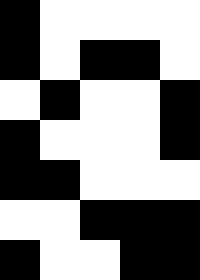[["black", "white", "white", "white", "white"], ["black", "white", "black", "black", "white"], ["white", "black", "white", "white", "black"], ["black", "white", "white", "white", "black"], ["black", "black", "white", "white", "white"], ["white", "white", "black", "black", "black"], ["black", "white", "white", "black", "black"]]